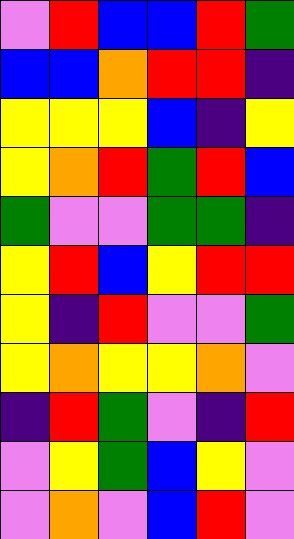[["violet", "red", "blue", "blue", "red", "green"], ["blue", "blue", "orange", "red", "red", "indigo"], ["yellow", "yellow", "yellow", "blue", "indigo", "yellow"], ["yellow", "orange", "red", "green", "red", "blue"], ["green", "violet", "violet", "green", "green", "indigo"], ["yellow", "red", "blue", "yellow", "red", "red"], ["yellow", "indigo", "red", "violet", "violet", "green"], ["yellow", "orange", "yellow", "yellow", "orange", "violet"], ["indigo", "red", "green", "violet", "indigo", "red"], ["violet", "yellow", "green", "blue", "yellow", "violet"], ["violet", "orange", "violet", "blue", "red", "violet"]]